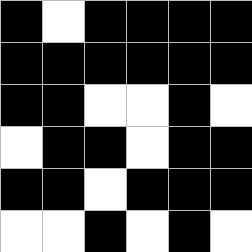[["black", "white", "black", "black", "black", "black"], ["black", "black", "black", "black", "black", "black"], ["black", "black", "white", "white", "black", "white"], ["white", "black", "black", "white", "black", "black"], ["black", "black", "white", "black", "black", "black"], ["white", "white", "black", "white", "black", "white"]]